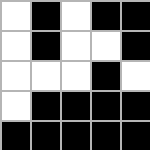[["white", "black", "white", "black", "black"], ["white", "black", "white", "white", "black"], ["white", "white", "white", "black", "white"], ["white", "black", "black", "black", "black"], ["black", "black", "black", "black", "black"]]